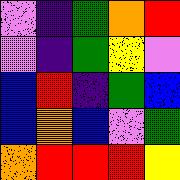[["violet", "indigo", "green", "orange", "red"], ["violet", "indigo", "green", "yellow", "violet"], ["blue", "red", "indigo", "green", "blue"], ["blue", "orange", "blue", "violet", "green"], ["orange", "red", "red", "red", "yellow"]]